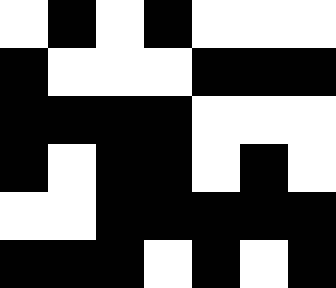[["white", "black", "white", "black", "white", "white", "white"], ["black", "white", "white", "white", "black", "black", "black"], ["black", "black", "black", "black", "white", "white", "white"], ["black", "white", "black", "black", "white", "black", "white"], ["white", "white", "black", "black", "black", "black", "black"], ["black", "black", "black", "white", "black", "white", "black"]]